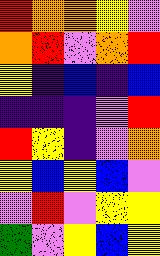[["red", "orange", "orange", "yellow", "violet"], ["orange", "red", "violet", "orange", "red"], ["yellow", "indigo", "blue", "indigo", "blue"], ["indigo", "indigo", "indigo", "violet", "red"], ["red", "yellow", "indigo", "violet", "orange"], ["yellow", "blue", "yellow", "blue", "violet"], ["violet", "red", "violet", "yellow", "yellow"], ["green", "violet", "yellow", "blue", "yellow"]]